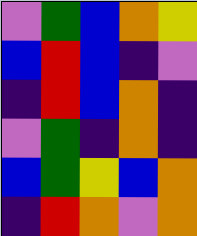[["violet", "green", "blue", "orange", "yellow"], ["blue", "red", "blue", "indigo", "violet"], ["indigo", "red", "blue", "orange", "indigo"], ["violet", "green", "indigo", "orange", "indigo"], ["blue", "green", "yellow", "blue", "orange"], ["indigo", "red", "orange", "violet", "orange"]]